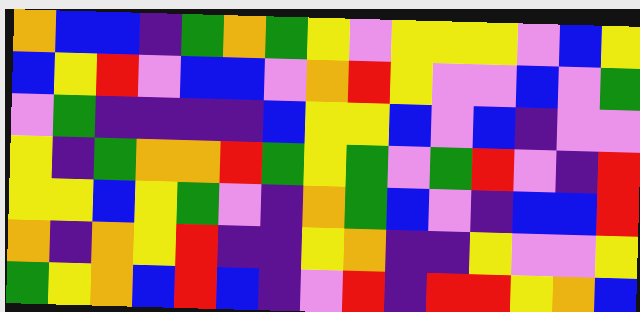[["orange", "blue", "blue", "indigo", "green", "orange", "green", "yellow", "violet", "yellow", "yellow", "yellow", "violet", "blue", "yellow"], ["blue", "yellow", "red", "violet", "blue", "blue", "violet", "orange", "red", "yellow", "violet", "violet", "blue", "violet", "green"], ["violet", "green", "indigo", "indigo", "indigo", "indigo", "blue", "yellow", "yellow", "blue", "violet", "blue", "indigo", "violet", "violet"], ["yellow", "indigo", "green", "orange", "orange", "red", "green", "yellow", "green", "violet", "green", "red", "violet", "indigo", "red"], ["yellow", "yellow", "blue", "yellow", "green", "violet", "indigo", "orange", "green", "blue", "violet", "indigo", "blue", "blue", "red"], ["orange", "indigo", "orange", "yellow", "red", "indigo", "indigo", "yellow", "orange", "indigo", "indigo", "yellow", "violet", "violet", "yellow"], ["green", "yellow", "orange", "blue", "red", "blue", "indigo", "violet", "red", "indigo", "red", "red", "yellow", "orange", "blue"]]